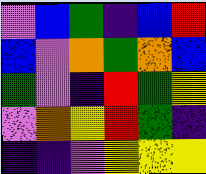[["violet", "blue", "green", "indigo", "blue", "red"], ["blue", "violet", "orange", "green", "orange", "blue"], ["green", "violet", "indigo", "red", "green", "yellow"], ["violet", "orange", "yellow", "red", "green", "indigo"], ["indigo", "indigo", "violet", "yellow", "yellow", "yellow"]]